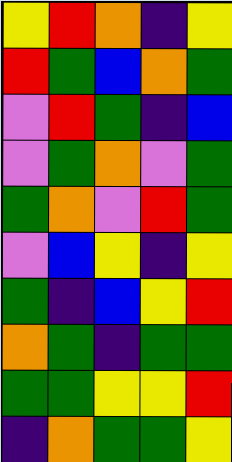[["yellow", "red", "orange", "indigo", "yellow"], ["red", "green", "blue", "orange", "green"], ["violet", "red", "green", "indigo", "blue"], ["violet", "green", "orange", "violet", "green"], ["green", "orange", "violet", "red", "green"], ["violet", "blue", "yellow", "indigo", "yellow"], ["green", "indigo", "blue", "yellow", "red"], ["orange", "green", "indigo", "green", "green"], ["green", "green", "yellow", "yellow", "red"], ["indigo", "orange", "green", "green", "yellow"]]